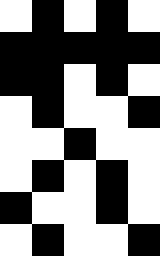[["white", "black", "white", "black", "white"], ["black", "black", "black", "black", "black"], ["black", "black", "white", "black", "white"], ["white", "black", "white", "white", "black"], ["white", "white", "black", "white", "white"], ["white", "black", "white", "black", "white"], ["black", "white", "white", "black", "white"], ["white", "black", "white", "white", "black"]]